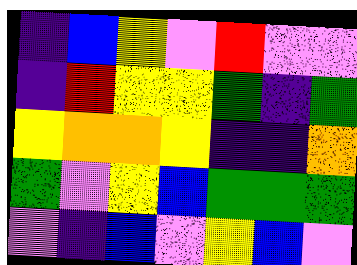[["indigo", "blue", "yellow", "violet", "red", "violet", "violet"], ["indigo", "red", "yellow", "yellow", "green", "indigo", "green"], ["yellow", "orange", "orange", "yellow", "indigo", "indigo", "orange"], ["green", "violet", "yellow", "blue", "green", "green", "green"], ["violet", "indigo", "blue", "violet", "yellow", "blue", "violet"]]